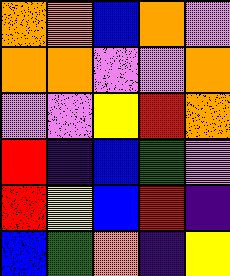[["orange", "orange", "blue", "orange", "violet"], ["orange", "orange", "violet", "violet", "orange"], ["violet", "violet", "yellow", "red", "orange"], ["red", "indigo", "blue", "green", "violet"], ["red", "yellow", "blue", "red", "indigo"], ["blue", "green", "orange", "indigo", "yellow"]]